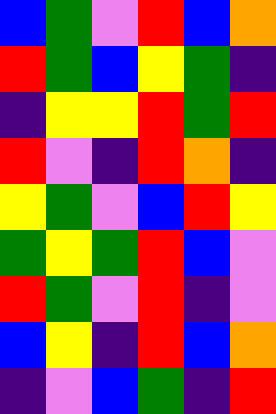[["blue", "green", "violet", "red", "blue", "orange"], ["red", "green", "blue", "yellow", "green", "indigo"], ["indigo", "yellow", "yellow", "red", "green", "red"], ["red", "violet", "indigo", "red", "orange", "indigo"], ["yellow", "green", "violet", "blue", "red", "yellow"], ["green", "yellow", "green", "red", "blue", "violet"], ["red", "green", "violet", "red", "indigo", "violet"], ["blue", "yellow", "indigo", "red", "blue", "orange"], ["indigo", "violet", "blue", "green", "indigo", "red"]]